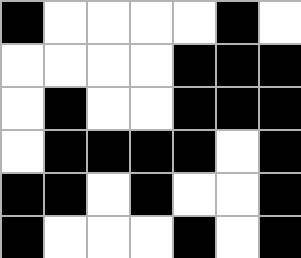[["black", "white", "white", "white", "white", "black", "white"], ["white", "white", "white", "white", "black", "black", "black"], ["white", "black", "white", "white", "black", "black", "black"], ["white", "black", "black", "black", "black", "white", "black"], ["black", "black", "white", "black", "white", "white", "black"], ["black", "white", "white", "white", "black", "white", "black"]]